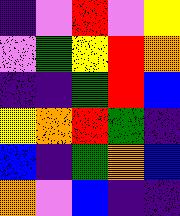[["indigo", "violet", "red", "violet", "yellow"], ["violet", "green", "yellow", "red", "orange"], ["indigo", "indigo", "green", "red", "blue"], ["yellow", "orange", "red", "green", "indigo"], ["blue", "indigo", "green", "orange", "blue"], ["orange", "violet", "blue", "indigo", "indigo"]]